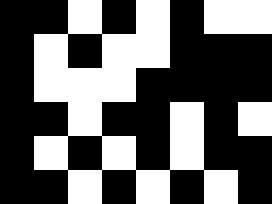[["black", "black", "white", "black", "white", "black", "white", "white"], ["black", "white", "black", "white", "white", "black", "black", "black"], ["black", "white", "white", "white", "black", "black", "black", "black"], ["black", "black", "white", "black", "black", "white", "black", "white"], ["black", "white", "black", "white", "black", "white", "black", "black"], ["black", "black", "white", "black", "white", "black", "white", "black"]]